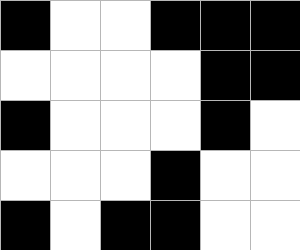[["black", "white", "white", "black", "black", "black"], ["white", "white", "white", "white", "black", "black"], ["black", "white", "white", "white", "black", "white"], ["white", "white", "white", "black", "white", "white"], ["black", "white", "black", "black", "white", "white"]]